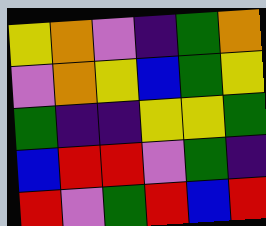[["yellow", "orange", "violet", "indigo", "green", "orange"], ["violet", "orange", "yellow", "blue", "green", "yellow"], ["green", "indigo", "indigo", "yellow", "yellow", "green"], ["blue", "red", "red", "violet", "green", "indigo"], ["red", "violet", "green", "red", "blue", "red"]]